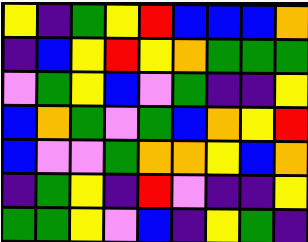[["yellow", "indigo", "green", "yellow", "red", "blue", "blue", "blue", "orange"], ["indigo", "blue", "yellow", "red", "yellow", "orange", "green", "green", "green"], ["violet", "green", "yellow", "blue", "violet", "green", "indigo", "indigo", "yellow"], ["blue", "orange", "green", "violet", "green", "blue", "orange", "yellow", "red"], ["blue", "violet", "violet", "green", "orange", "orange", "yellow", "blue", "orange"], ["indigo", "green", "yellow", "indigo", "red", "violet", "indigo", "indigo", "yellow"], ["green", "green", "yellow", "violet", "blue", "indigo", "yellow", "green", "indigo"]]